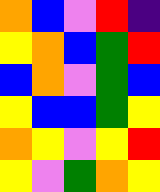[["orange", "blue", "violet", "red", "indigo"], ["yellow", "orange", "blue", "green", "red"], ["blue", "orange", "violet", "green", "blue"], ["yellow", "blue", "blue", "green", "yellow"], ["orange", "yellow", "violet", "yellow", "red"], ["yellow", "violet", "green", "orange", "yellow"]]